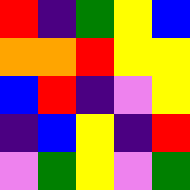[["red", "indigo", "green", "yellow", "blue"], ["orange", "orange", "red", "yellow", "yellow"], ["blue", "red", "indigo", "violet", "yellow"], ["indigo", "blue", "yellow", "indigo", "red"], ["violet", "green", "yellow", "violet", "green"]]